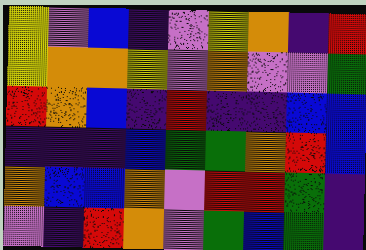[["yellow", "violet", "blue", "indigo", "violet", "yellow", "orange", "indigo", "red"], ["yellow", "orange", "orange", "yellow", "violet", "orange", "violet", "violet", "green"], ["red", "orange", "blue", "indigo", "red", "indigo", "indigo", "blue", "blue"], ["indigo", "indigo", "indigo", "blue", "green", "green", "orange", "red", "blue"], ["orange", "blue", "blue", "orange", "violet", "red", "red", "green", "indigo"], ["violet", "indigo", "red", "orange", "violet", "green", "blue", "green", "indigo"]]